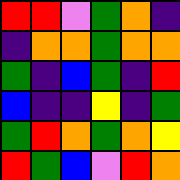[["red", "red", "violet", "green", "orange", "indigo"], ["indigo", "orange", "orange", "green", "orange", "orange"], ["green", "indigo", "blue", "green", "indigo", "red"], ["blue", "indigo", "indigo", "yellow", "indigo", "green"], ["green", "red", "orange", "green", "orange", "yellow"], ["red", "green", "blue", "violet", "red", "orange"]]